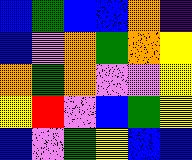[["blue", "green", "blue", "blue", "orange", "indigo"], ["blue", "violet", "orange", "green", "orange", "yellow"], ["orange", "green", "orange", "violet", "violet", "yellow"], ["yellow", "red", "violet", "blue", "green", "yellow"], ["blue", "violet", "green", "yellow", "blue", "blue"]]